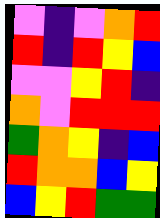[["violet", "indigo", "violet", "orange", "red"], ["red", "indigo", "red", "yellow", "blue"], ["violet", "violet", "yellow", "red", "indigo"], ["orange", "violet", "red", "red", "red"], ["green", "orange", "yellow", "indigo", "blue"], ["red", "orange", "orange", "blue", "yellow"], ["blue", "yellow", "red", "green", "green"]]